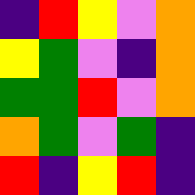[["indigo", "red", "yellow", "violet", "orange"], ["yellow", "green", "violet", "indigo", "orange"], ["green", "green", "red", "violet", "orange"], ["orange", "green", "violet", "green", "indigo"], ["red", "indigo", "yellow", "red", "indigo"]]